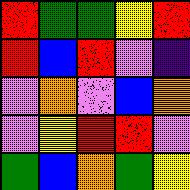[["red", "green", "green", "yellow", "red"], ["red", "blue", "red", "violet", "indigo"], ["violet", "orange", "violet", "blue", "orange"], ["violet", "yellow", "red", "red", "violet"], ["green", "blue", "orange", "green", "yellow"]]